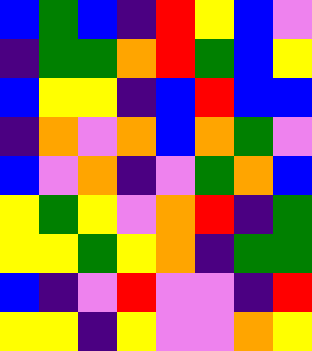[["blue", "green", "blue", "indigo", "red", "yellow", "blue", "violet"], ["indigo", "green", "green", "orange", "red", "green", "blue", "yellow"], ["blue", "yellow", "yellow", "indigo", "blue", "red", "blue", "blue"], ["indigo", "orange", "violet", "orange", "blue", "orange", "green", "violet"], ["blue", "violet", "orange", "indigo", "violet", "green", "orange", "blue"], ["yellow", "green", "yellow", "violet", "orange", "red", "indigo", "green"], ["yellow", "yellow", "green", "yellow", "orange", "indigo", "green", "green"], ["blue", "indigo", "violet", "red", "violet", "violet", "indigo", "red"], ["yellow", "yellow", "indigo", "yellow", "violet", "violet", "orange", "yellow"]]